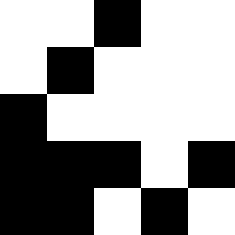[["white", "white", "black", "white", "white"], ["white", "black", "white", "white", "white"], ["black", "white", "white", "white", "white"], ["black", "black", "black", "white", "black"], ["black", "black", "white", "black", "white"]]